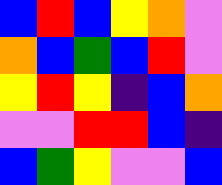[["blue", "red", "blue", "yellow", "orange", "violet"], ["orange", "blue", "green", "blue", "red", "violet"], ["yellow", "red", "yellow", "indigo", "blue", "orange"], ["violet", "violet", "red", "red", "blue", "indigo"], ["blue", "green", "yellow", "violet", "violet", "blue"]]